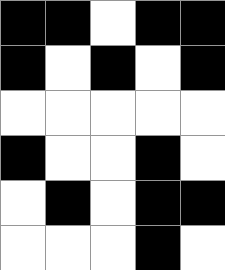[["black", "black", "white", "black", "black"], ["black", "white", "black", "white", "black"], ["white", "white", "white", "white", "white"], ["black", "white", "white", "black", "white"], ["white", "black", "white", "black", "black"], ["white", "white", "white", "black", "white"]]